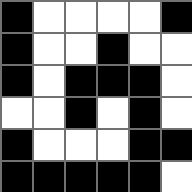[["black", "white", "white", "white", "white", "black"], ["black", "white", "white", "black", "white", "white"], ["black", "white", "black", "black", "black", "white"], ["white", "white", "black", "white", "black", "white"], ["black", "white", "white", "white", "black", "black"], ["black", "black", "black", "black", "black", "white"]]